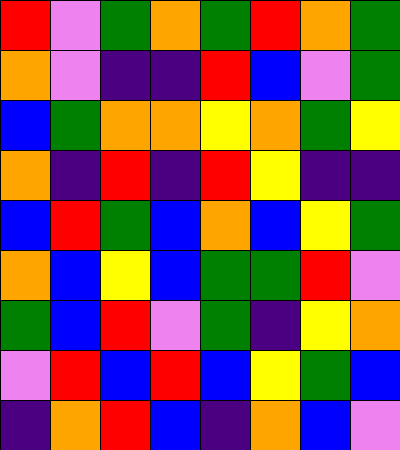[["red", "violet", "green", "orange", "green", "red", "orange", "green"], ["orange", "violet", "indigo", "indigo", "red", "blue", "violet", "green"], ["blue", "green", "orange", "orange", "yellow", "orange", "green", "yellow"], ["orange", "indigo", "red", "indigo", "red", "yellow", "indigo", "indigo"], ["blue", "red", "green", "blue", "orange", "blue", "yellow", "green"], ["orange", "blue", "yellow", "blue", "green", "green", "red", "violet"], ["green", "blue", "red", "violet", "green", "indigo", "yellow", "orange"], ["violet", "red", "blue", "red", "blue", "yellow", "green", "blue"], ["indigo", "orange", "red", "blue", "indigo", "orange", "blue", "violet"]]